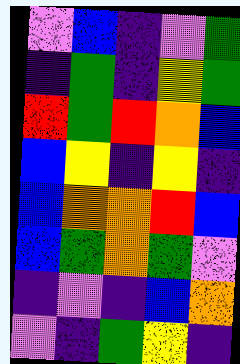[["violet", "blue", "indigo", "violet", "green"], ["indigo", "green", "indigo", "yellow", "green"], ["red", "green", "red", "orange", "blue"], ["blue", "yellow", "indigo", "yellow", "indigo"], ["blue", "orange", "orange", "red", "blue"], ["blue", "green", "orange", "green", "violet"], ["indigo", "violet", "indigo", "blue", "orange"], ["violet", "indigo", "green", "yellow", "indigo"]]